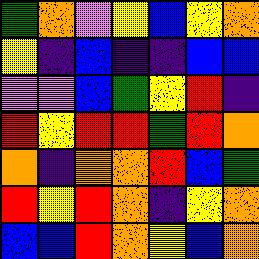[["green", "orange", "violet", "yellow", "blue", "yellow", "orange"], ["yellow", "indigo", "blue", "indigo", "indigo", "blue", "blue"], ["violet", "violet", "blue", "green", "yellow", "red", "indigo"], ["red", "yellow", "red", "red", "green", "red", "orange"], ["orange", "indigo", "orange", "orange", "red", "blue", "green"], ["red", "yellow", "red", "orange", "indigo", "yellow", "orange"], ["blue", "blue", "red", "orange", "yellow", "blue", "orange"]]